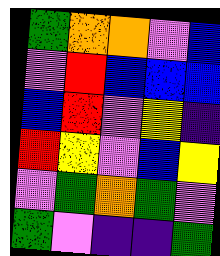[["green", "orange", "orange", "violet", "blue"], ["violet", "red", "blue", "blue", "blue"], ["blue", "red", "violet", "yellow", "indigo"], ["red", "yellow", "violet", "blue", "yellow"], ["violet", "green", "orange", "green", "violet"], ["green", "violet", "indigo", "indigo", "green"]]